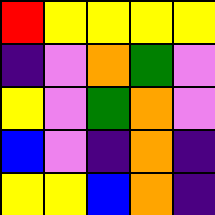[["red", "yellow", "yellow", "yellow", "yellow"], ["indigo", "violet", "orange", "green", "violet"], ["yellow", "violet", "green", "orange", "violet"], ["blue", "violet", "indigo", "orange", "indigo"], ["yellow", "yellow", "blue", "orange", "indigo"]]